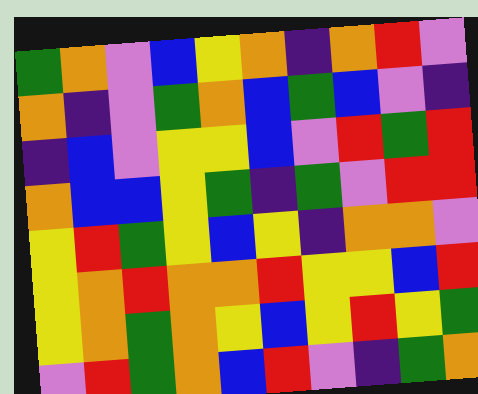[["green", "orange", "violet", "blue", "yellow", "orange", "indigo", "orange", "red", "violet"], ["orange", "indigo", "violet", "green", "orange", "blue", "green", "blue", "violet", "indigo"], ["indigo", "blue", "violet", "yellow", "yellow", "blue", "violet", "red", "green", "red"], ["orange", "blue", "blue", "yellow", "green", "indigo", "green", "violet", "red", "red"], ["yellow", "red", "green", "yellow", "blue", "yellow", "indigo", "orange", "orange", "violet"], ["yellow", "orange", "red", "orange", "orange", "red", "yellow", "yellow", "blue", "red"], ["yellow", "orange", "green", "orange", "yellow", "blue", "yellow", "red", "yellow", "green"], ["violet", "red", "green", "orange", "blue", "red", "violet", "indigo", "green", "orange"]]